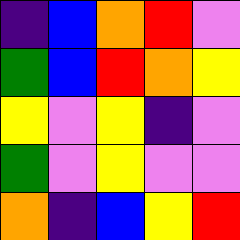[["indigo", "blue", "orange", "red", "violet"], ["green", "blue", "red", "orange", "yellow"], ["yellow", "violet", "yellow", "indigo", "violet"], ["green", "violet", "yellow", "violet", "violet"], ["orange", "indigo", "blue", "yellow", "red"]]